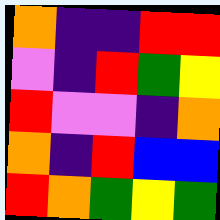[["orange", "indigo", "indigo", "red", "red"], ["violet", "indigo", "red", "green", "yellow"], ["red", "violet", "violet", "indigo", "orange"], ["orange", "indigo", "red", "blue", "blue"], ["red", "orange", "green", "yellow", "green"]]